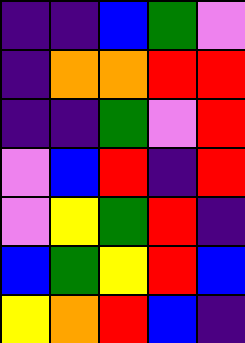[["indigo", "indigo", "blue", "green", "violet"], ["indigo", "orange", "orange", "red", "red"], ["indigo", "indigo", "green", "violet", "red"], ["violet", "blue", "red", "indigo", "red"], ["violet", "yellow", "green", "red", "indigo"], ["blue", "green", "yellow", "red", "blue"], ["yellow", "orange", "red", "blue", "indigo"]]